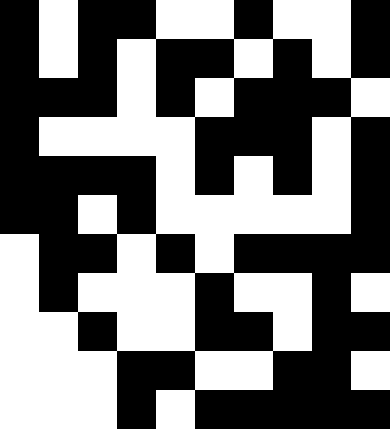[["black", "white", "black", "black", "white", "white", "black", "white", "white", "black"], ["black", "white", "black", "white", "black", "black", "white", "black", "white", "black"], ["black", "black", "black", "white", "black", "white", "black", "black", "black", "white"], ["black", "white", "white", "white", "white", "black", "black", "black", "white", "black"], ["black", "black", "black", "black", "white", "black", "white", "black", "white", "black"], ["black", "black", "white", "black", "white", "white", "white", "white", "white", "black"], ["white", "black", "black", "white", "black", "white", "black", "black", "black", "black"], ["white", "black", "white", "white", "white", "black", "white", "white", "black", "white"], ["white", "white", "black", "white", "white", "black", "black", "white", "black", "black"], ["white", "white", "white", "black", "black", "white", "white", "black", "black", "white"], ["white", "white", "white", "black", "white", "black", "black", "black", "black", "black"]]